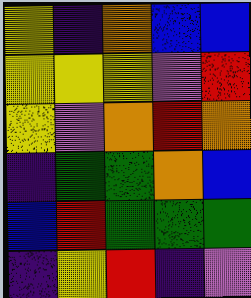[["yellow", "indigo", "orange", "blue", "blue"], ["yellow", "yellow", "yellow", "violet", "red"], ["yellow", "violet", "orange", "red", "orange"], ["indigo", "green", "green", "orange", "blue"], ["blue", "red", "green", "green", "green"], ["indigo", "yellow", "red", "indigo", "violet"]]